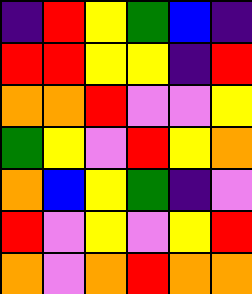[["indigo", "red", "yellow", "green", "blue", "indigo"], ["red", "red", "yellow", "yellow", "indigo", "red"], ["orange", "orange", "red", "violet", "violet", "yellow"], ["green", "yellow", "violet", "red", "yellow", "orange"], ["orange", "blue", "yellow", "green", "indigo", "violet"], ["red", "violet", "yellow", "violet", "yellow", "red"], ["orange", "violet", "orange", "red", "orange", "orange"]]